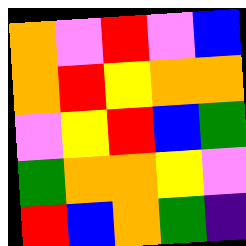[["orange", "violet", "red", "violet", "blue"], ["orange", "red", "yellow", "orange", "orange"], ["violet", "yellow", "red", "blue", "green"], ["green", "orange", "orange", "yellow", "violet"], ["red", "blue", "orange", "green", "indigo"]]